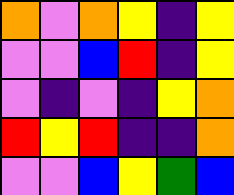[["orange", "violet", "orange", "yellow", "indigo", "yellow"], ["violet", "violet", "blue", "red", "indigo", "yellow"], ["violet", "indigo", "violet", "indigo", "yellow", "orange"], ["red", "yellow", "red", "indigo", "indigo", "orange"], ["violet", "violet", "blue", "yellow", "green", "blue"]]